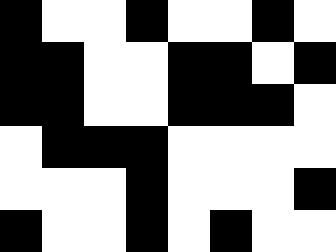[["black", "white", "white", "black", "white", "white", "black", "white"], ["black", "black", "white", "white", "black", "black", "white", "black"], ["black", "black", "white", "white", "black", "black", "black", "white"], ["white", "black", "black", "black", "white", "white", "white", "white"], ["white", "white", "white", "black", "white", "white", "white", "black"], ["black", "white", "white", "black", "white", "black", "white", "white"]]